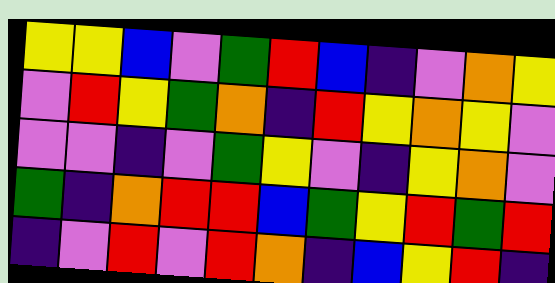[["yellow", "yellow", "blue", "violet", "green", "red", "blue", "indigo", "violet", "orange", "yellow"], ["violet", "red", "yellow", "green", "orange", "indigo", "red", "yellow", "orange", "yellow", "violet"], ["violet", "violet", "indigo", "violet", "green", "yellow", "violet", "indigo", "yellow", "orange", "violet"], ["green", "indigo", "orange", "red", "red", "blue", "green", "yellow", "red", "green", "red"], ["indigo", "violet", "red", "violet", "red", "orange", "indigo", "blue", "yellow", "red", "indigo"]]